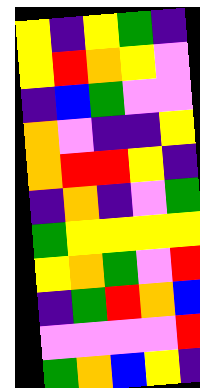[["yellow", "indigo", "yellow", "green", "indigo"], ["yellow", "red", "orange", "yellow", "violet"], ["indigo", "blue", "green", "violet", "violet"], ["orange", "violet", "indigo", "indigo", "yellow"], ["orange", "red", "red", "yellow", "indigo"], ["indigo", "orange", "indigo", "violet", "green"], ["green", "yellow", "yellow", "yellow", "yellow"], ["yellow", "orange", "green", "violet", "red"], ["indigo", "green", "red", "orange", "blue"], ["violet", "violet", "violet", "violet", "red"], ["green", "orange", "blue", "yellow", "indigo"]]